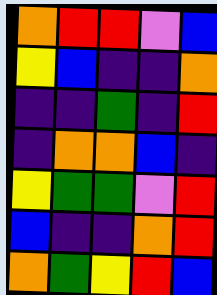[["orange", "red", "red", "violet", "blue"], ["yellow", "blue", "indigo", "indigo", "orange"], ["indigo", "indigo", "green", "indigo", "red"], ["indigo", "orange", "orange", "blue", "indigo"], ["yellow", "green", "green", "violet", "red"], ["blue", "indigo", "indigo", "orange", "red"], ["orange", "green", "yellow", "red", "blue"]]